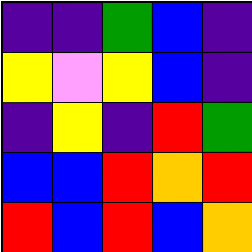[["indigo", "indigo", "green", "blue", "indigo"], ["yellow", "violet", "yellow", "blue", "indigo"], ["indigo", "yellow", "indigo", "red", "green"], ["blue", "blue", "red", "orange", "red"], ["red", "blue", "red", "blue", "orange"]]